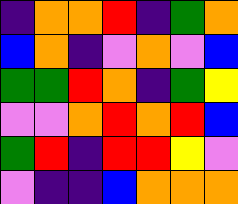[["indigo", "orange", "orange", "red", "indigo", "green", "orange"], ["blue", "orange", "indigo", "violet", "orange", "violet", "blue"], ["green", "green", "red", "orange", "indigo", "green", "yellow"], ["violet", "violet", "orange", "red", "orange", "red", "blue"], ["green", "red", "indigo", "red", "red", "yellow", "violet"], ["violet", "indigo", "indigo", "blue", "orange", "orange", "orange"]]